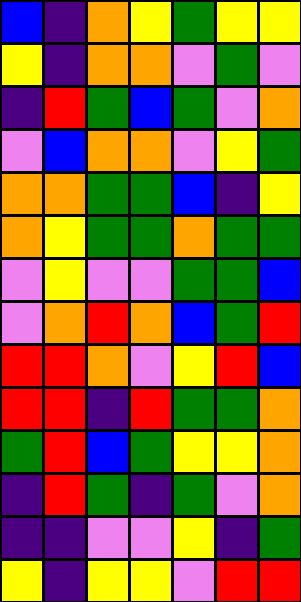[["blue", "indigo", "orange", "yellow", "green", "yellow", "yellow"], ["yellow", "indigo", "orange", "orange", "violet", "green", "violet"], ["indigo", "red", "green", "blue", "green", "violet", "orange"], ["violet", "blue", "orange", "orange", "violet", "yellow", "green"], ["orange", "orange", "green", "green", "blue", "indigo", "yellow"], ["orange", "yellow", "green", "green", "orange", "green", "green"], ["violet", "yellow", "violet", "violet", "green", "green", "blue"], ["violet", "orange", "red", "orange", "blue", "green", "red"], ["red", "red", "orange", "violet", "yellow", "red", "blue"], ["red", "red", "indigo", "red", "green", "green", "orange"], ["green", "red", "blue", "green", "yellow", "yellow", "orange"], ["indigo", "red", "green", "indigo", "green", "violet", "orange"], ["indigo", "indigo", "violet", "violet", "yellow", "indigo", "green"], ["yellow", "indigo", "yellow", "yellow", "violet", "red", "red"]]